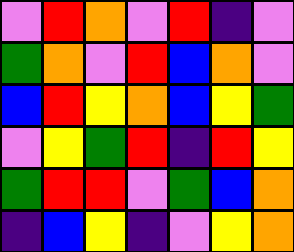[["violet", "red", "orange", "violet", "red", "indigo", "violet"], ["green", "orange", "violet", "red", "blue", "orange", "violet"], ["blue", "red", "yellow", "orange", "blue", "yellow", "green"], ["violet", "yellow", "green", "red", "indigo", "red", "yellow"], ["green", "red", "red", "violet", "green", "blue", "orange"], ["indigo", "blue", "yellow", "indigo", "violet", "yellow", "orange"]]